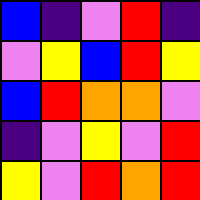[["blue", "indigo", "violet", "red", "indigo"], ["violet", "yellow", "blue", "red", "yellow"], ["blue", "red", "orange", "orange", "violet"], ["indigo", "violet", "yellow", "violet", "red"], ["yellow", "violet", "red", "orange", "red"]]